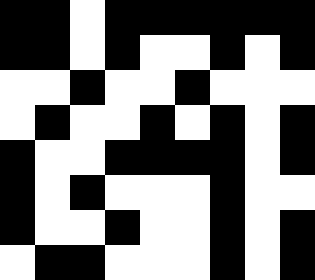[["black", "black", "white", "black", "black", "black", "black", "black", "black"], ["black", "black", "white", "black", "white", "white", "black", "white", "black"], ["white", "white", "black", "white", "white", "black", "white", "white", "white"], ["white", "black", "white", "white", "black", "white", "black", "white", "black"], ["black", "white", "white", "black", "black", "black", "black", "white", "black"], ["black", "white", "black", "white", "white", "white", "black", "white", "white"], ["black", "white", "white", "black", "white", "white", "black", "white", "black"], ["white", "black", "black", "white", "white", "white", "black", "white", "black"]]